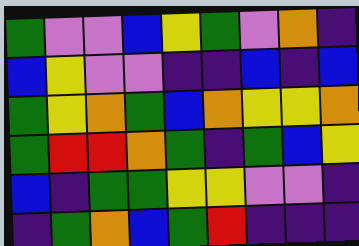[["green", "violet", "violet", "blue", "yellow", "green", "violet", "orange", "indigo"], ["blue", "yellow", "violet", "violet", "indigo", "indigo", "blue", "indigo", "blue"], ["green", "yellow", "orange", "green", "blue", "orange", "yellow", "yellow", "orange"], ["green", "red", "red", "orange", "green", "indigo", "green", "blue", "yellow"], ["blue", "indigo", "green", "green", "yellow", "yellow", "violet", "violet", "indigo"], ["indigo", "green", "orange", "blue", "green", "red", "indigo", "indigo", "indigo"]]